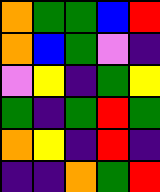[["orange", "green", "green", "blue", "red"], ["orange", "blue", "green", "violet", "indigo"], ["violet", "yellow", "indigo", "green", "yellow"], ["green", "indigo", "green", "red", "green"], ["orange", "yellow", "indigo", "red", "indigo"], ["indigo", "indigo", "orange", "green", "red"]]